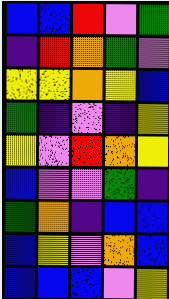[["blue", "blue", "red", "violet", "green"], ["indigo", "red", "orange", "green", "violet"], ["yellow", "yellow", "orange", "yellow", "blue"], ["green", "indigo", "violet", "indigo", "yellow"], ["yellow", "violet", "red", "orange", "yellow"], ["blue", "violet", "violet", "green", "indigo"], ["green", "orange", "indigo", "blue", "blue"], ["blue", "yellow", "violet", "orange", "blue"], ["blue", "blue", "blue", "violet", "yellow"]]